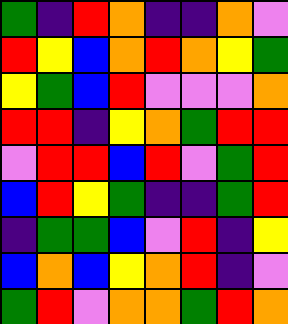[["green", "indigo", "red", "orange", "indigo", "indigo", "orange", "violet"], ["red", "yellow", "blue", "orange", "red", "orange", "yellow", "green"], ["yellow", "green", "blue", "red", "violet", "violet", "violet", "orange"], ["red", "red", "indigo", "yellow", "orange", "green", "red", "red"], ["violet", "red", "red", "blue", "red", "violet", "green", "red"], ["blue", "red", "yellow", "green", "indigo", "indigo", "green", "red"], ["indigo", "green", "green", "blue", "violet", "red", "indigo", "yellow"], ["blue", "orange", "blue", "yellow", "orange", "red", "indigo", "violet"], ["green", "red", "violet", "orange", "orange", "green", "red", "orange"]]